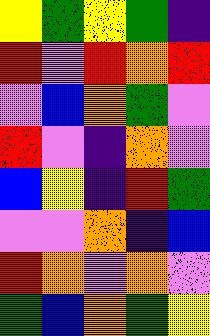[["yellow", "green", "yellow", "green", "indigo"], ["red", "violet", "red", "orange", "red"], ["violet", "blue", "orange", "green", "violet"], ["red", "violet", "indigo", "orange", "violet"], ["blue", "yellow", "indigo", "red", "green"], ["violet", "violet", "orange", "indigo", "blue"], ["red", "orange", "violet", "orange", "violet"], ["green", "blue", "orange", "green", "yellow"]]